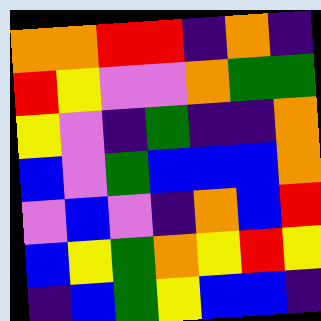[["orange", "orange", "red", "red", "indigo", "orange", "indigo"], ["red", "yellow", "violet", "violet", "orange", "green", "green"], ["yellow", "violet", "indigo", "green", "indigo", "indigo", "orange"], ["blue", "violet", "green", "blue", "blue", "blue", "orange"], ["violet", "blue", "violet", "indigo", "orange", "blue", "red"], ["blue", "yellow", "green", "orange", "yellow", "red", "yellow"], ["indigo", "blue", "green", "yellow", "blue", "blue", "indigo"]]